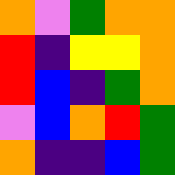[["orange", "violet", "green", "orange", "orange"], ["red", "indigo", "yellow", "yellow", "orange"], ["red", "blue", "indigo", "green", "orange"], ["violet", "blue", "orange", "red", "green"], ["orange", "indigo", "indigo", "blue", "green"]]